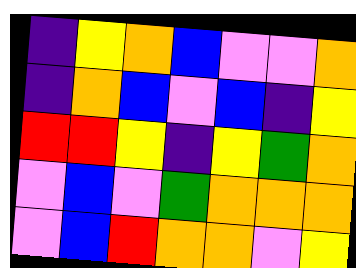[["indigo", "yellow", "orange", "blue", "violet", "violet", "orange"], ["indigo", "orange", "blue", "violet", "blue", "indigo", "yellow"], ["red", "red", "yellow", "indigo", "yellow", "green", "orange"], ["violet", "blue", "violet", "green", "orange", "orange", "orange"], ["violet", "blue", "red", "orange", "orange", "violet", "yellow"]]